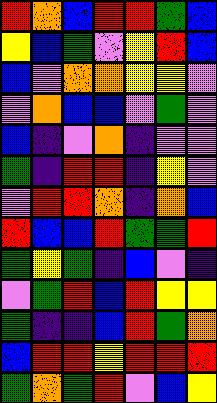[["red", "orange", "blue", "red", "red", "green", "blue"], ["yellow", "blue", "green", "violet", "yellow", "red", "blue"], ["blue", "violet", "orange", "orange", "yellow", "yellow", "violet"], ["violet", "orange", "blue", "blue", "violet", "green", "violet"], ["blue", "indigo", "violet", "orange", "indigo", "violet", "violet"], ["green", "indigo", "red", "red", "indigo", "yellow", "violet"], ["violet", "red", "red", "orange", "indigo", "orange", "blue"], ["red", "blue", "blue", "red", "green", "green", "red"], ["green", "yellow", "green", "indigo", "blue", "violet", "indigo"], ["violet", "green", "red", "blue", "red", "yellow", "yellow"], ["green", "indigo", "indigo", "blue", "red", "green", "orange"], ["blue", "red", "red", "yellow", "red", "red", "red"], ["green", "orange", "green", "red", "violet", "blue", "yellow"]]